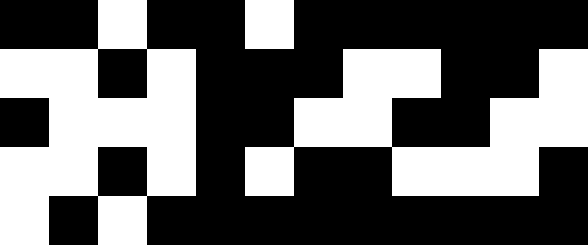[["black", "black", "white", "black", "black", "white", "black", "black", "black", "black", "black", "black"], ["white", "white", "black", "white", "black", "black", "black", "white", "white", "black", "black", "white"], ["black", "white", "white", "white", "black", "black", "white", "white", "black", "black", "white", "white"], ["white", "white", "black", "white", "black", "white", "black", "black", "white", "white", "white", "black"], ["white", "black", "white", "black", "black", "black", "black", "black", "black", "black", "black", "black"]]